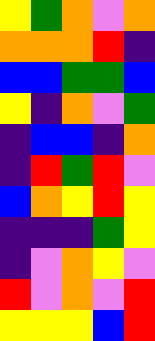[["yellow", "green", "orange", "violet", "orange"], ["orange", "orange", "orange", "red", "indigo"], ["blue", "blue", "green", "green", "blue"], ["yellow", "indigo", "orange", "violet", "green"], ["indigo", "blue", "blue", "indigo", "orange"], ["indigo", "red", "green", "red", "violet"], ["blue", "orange", "yellow", "red", "yellow"], ["indigo", "indigo", "indigo", "green", "yellow"], ["indigo", "violet", "orange", "yellow", "violet"], ["red", "violet", "orange", "violet", "red"], ["yellow", "yellow", "yellow", "blue", "red"]]